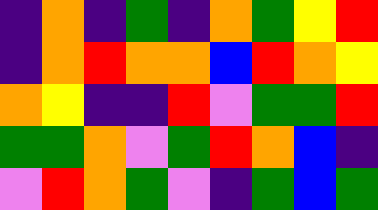[["indigo", "orange", "indigo", "green", "indigo", "orange", "green", "yellow", "red"], ["indigo", "orange", "red", "orange", "orange", "blue", "red", "orange", "yellow"], ["orange", "yellow", "indigo", "indigo", "red", "violet", "green", "green", "red"], ["green", "green", "orange", "violet", "green", "red", "orange", "blue", "indigo"], ["violet", "red", "orange", "green", "violet", "indigo", "green", "blue", "green"]]